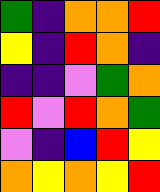[["green", "indigo", "orange", "orange", "red"], ["yellow", "indigo", "red", "orange", "indigo"], ["indigo", "indigo", "violet", "green", "orange"], ["red", "violet", "red", "orange", "green"], ["violet", "indigo", "blue", "red", "yellow"], ["orange", "yellow", "orange", "yellow", "red"]]